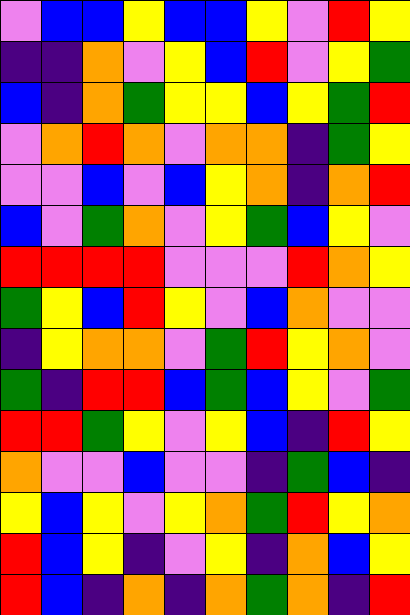[["violet", "blue", "blue", "yellow", "blue", "blue", "yellow", "violet", "red", "yellow"], ["indigo", "indigo", "orange", "violet", "yellow", "blue", "red", "violet", "yellow", "green"], ["blue", "indigo", "orange", "green", "yellow", "yellow", "blue", "yellow", "green", "red"], ["violet", "orange", "red", "orange", "violet", "orange", "orange", "indigo", "green", "yellow"], ["violet", "violet", "blue", "violet", "blue", "yellow", "orange", "indigo", "orange", "red"], ["blue", "violet", "green", "orange", "violet", "yellow", "green", "blue", "yellow", "violet"], ["red", "red", "red", "red", "violet", "violet", "violet", "red", "orange", "yellow"], ["green", "yellow", "blue", "red", "yellow", "violet", "blue", "orange", "violet", "violet"], ["indigo", "yellow", "orange", "orange", "violet", "green", "red", "yellow", "orange", "violet"], ["green", "indigo", "red", "red", "blue", "green", "blue", "yellow", "violet", "green"], ["red", "red", "green", "yellow", "violet", "yellow", "blue", "indigo", "red", "yellow"], ["orange", "violet", "violet", "blue", "violet", "violet", "indigo", "green", "blue", "indigo"], ["yellow", "blue", "yellow", "violet", "yellow", "orange", "green", "red", "yellow", "orange"], ["red", "blue", "yellow", "indigo", "violet", "yellow", "indigo", "orange", "blue", "yellow"], ["red", "blue", "indigo", "orange", "indigo", "orange", "green", "orange", "indigo", "red"]]